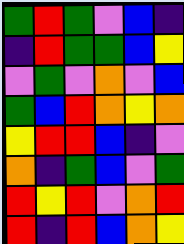[["green", "red", "green", "violet", "blue", "indigo"], ["indigo", "red", "green", "green", "blue", "yellow"], ["violet", "green", "violet", "orange", "violet", "blue"], ["green", "blue", "red", "orange", "yellow", "orange"], ["yellow", "red", "red", "blue", "indigo", "violet"], ["orange", "indigo", "green", "blue", "violet", "green"], ["red", "yellow", "red", "violet", "orange", "red"], ["red", "indigo", "red", "blue", "orange", "yellow"]]